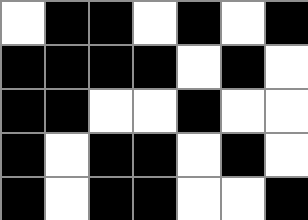[["white", "black", "black", "white", "black", "white", "black"], ["black", "black", "black", "black", "white", "black", "white"], ["black", "black", "white", "white", "black", "white", "white"], ["black", "white", "black", "black", "white", "black", "white"], ["black", "white", "black", "black", "white", "white", "black"]]